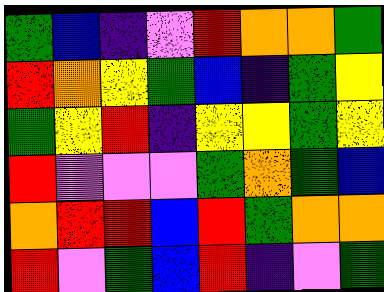[["green", "blue", "indigo", "violet", "red", "orange", "orange", "green"], ["red", "orange", "yellow", "green", "blue", "indigo", "green", "yellow"], ["green", "yellow", "red", "indigo", "yellow", "yellow", "green", "yellow"], ["red", "violet", "violet", "violet", "green", "orange", "green", "blue"], ["orange", "red", "red", "blue", "red", "green", "orange", "orange"], ["red", "violet", "green", "blue", "red", "indigo", "violet", "green"]]